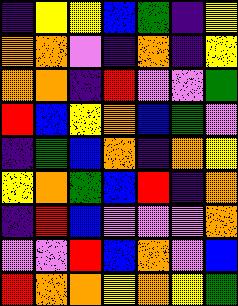[["indigo", "yellow", "yellow", "blue", "green", "indigo", "yellow"], ["orange", "orange", "violet", "indigo", "orange", "indigo", "yellow"], ["orange", "orange", "indigo", "red", "violet", "violet", "green"], ["red", "blue", "yellow", "orange", "blue", "green", "violet"], ["indigo", "green", "blue", "orange", "indigo", "orange", "yellow"], ["yellow", "orange", "green", "blue", "red", "indigo", "orange"], ["indigo", "red", "blue", "violet", "violet", "violet", "orange"], ["violet", "violet", "red", "blue", "orange", "violet", "blue"], ["red", "orange", "orange", "yellow", "orange", "yellow", "green"]]